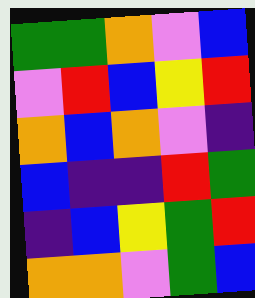[["green", "green", "orange", "violet", "blue"], ["violet", "red", "blue", "yellow", "red"], ["orange", "blue", "orange", "violet", "indigo"], ["blue", "indigo", "indigo", "red", "green"], ["indigo", "blue", "yellow", "green", "red"], ["orange", "orange", "violet", "green", "blue"]]